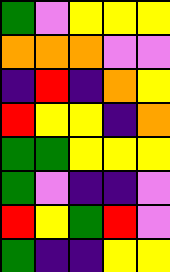[["green", "violet", "yellow", "yellow", "yellow"], ["orange", "orange", "orange", "violet", "violet"], ["indigo", "red", "indigo", "orange", "yellow"], ["red", "yellow", "yellow", "indigo", "orange"], ["green", "green", "yellow", "yellow", "yellow"], ["green", "violet", "indigo", "indigo", "violet"], ["red", "yellow", "green", "red", "violet"], ["green", "indigo", "indigo", "yellow", "yellow"]]